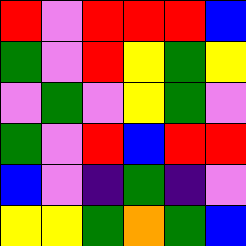[["red", "violet", "red", "red", "red", "blue"], ["green", "violet", "red", "yellow", "green", "yellow"], ["violet", "green", "violet", "yellow", "green", "violet"], ["green", "violet", "red", "blue", "red", "red"], ["blue", "violet", "indigo", "green", "indigo", "violet"], ["yellow", "yellow", "green", "orange", "green", "blue"]]